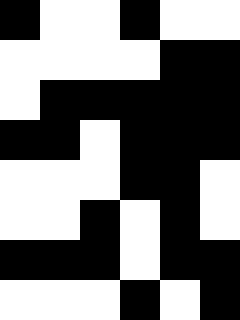[["black", "white", "white", "black", "white", "white"], ["white", "white", "white", "white", "black", "black"], ["white", "black", "black", "black", "black", "black"], ["black", "black", "white", "black", "black", "black"], ["white", "white", "white", "black", "black", "white"], ["white", "white", "black", "white", "black", "white"], ["black", "black", "black", "white", "black", "black"], ["white", "white", "white", "black", "white", "black"]]